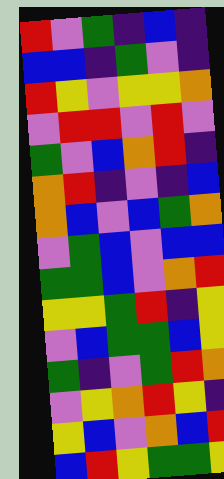[["red", "violet", "green", "indigo", "blue", "indigo"], ["blue", "blue", "indigo", "green", "violet", "indigo"], ["red", "yellow", "violet", "yellow", "yellow", "orange"], ["violet", "red", "red", "violet", "red", "violet"], ["green", "violet", "blue", "orange", "red", "indigo"], ["orange", "red", "indigo", "violet", "indigo", "blue"], ["orange", "blue", "violet", "blue", "green", "orange"], ["violet", "green", "blue", "violet", "blue", "blue"], ["green", "green", "blue", "violet", "orange", "red"], ["yellow", "yellow", "green", "red", "indigo", "yellow"], ["violet", "blue", "green", "green", "blue", "yellow"], ["green", "indigo", "violet", "green", "red", "orange"], ["violet", "yellow", "orange", "red", "yellow", "indigo"], ["yellow", "blue", "violet", "orange", "blue", "red"], ["blue", "red", "yellow", "green", "green", "yellow"]]